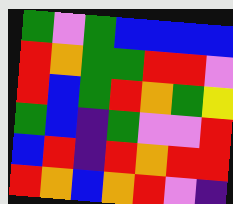[["green", "violet", "green", "blue", "blue", "blue", "blue"], ["red", "orange", "green", "green", "red", "red", "violet"], ["red", "blue", "green", "red", "orange", "green", "yellow"], ["green", "blue", "indigo", "green", "violet", "violet", "red"], ["blue", "red", "indigo", "red", "orange", "red", "red"], ["red", "orange", "blue", "orange", "red", "violet", "indigo"]]